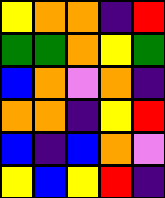[["yellow", "orange", "orange", "indigo", "red"], ["green", "green", "orange", "yellow", "green"], ["blue", "orange", "violet", "orange", "indigo"], ["orange", "orange", "indigo", "yellow", "red"], ["blue", "indigo", "blue", "orange", "violet"], ["yellow", "blue", "yellow", "red", "indigo"]]